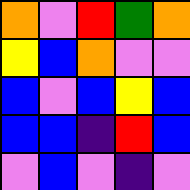[["orange", "violet", "red", "green", "orange"], ["yellow", "blue", "orange", "violet", "violet"], ["blue", "violet", "blue", "yellow", "blue"], ["blue", "blue", "indigo", "red", "blue"], ["violet", "blue", "violet", "indigo", "violet"]]